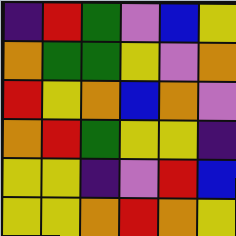[["indigo", "red", "green", "violet", "blue", "yellow"], ["orange", "green", "green", "yellow", "violet", "orange"], ["red", "yellow", "orange", "blue", "orange", "violet"], ["orange", "red", "green", "yellow", "yellow", "indigo"], ["yellow", "yellow", "indigo", "violet", "red", "blue"], ["yellow", "yellow", "orange", "red", "orange", "yellow"]]